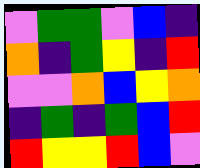[["violet", "green", "green", "violet", "blue", "indigo"], ["orange", "indigo", "green", "yellow", "indigo", "red"], ["violet", "violet", "orange", "blue", "yellow", "orange"], ["indigo", "green", "indigo", "green", "blue", "red"], ["red", "yellow", "yellow", "red", "blue", "violet"]]